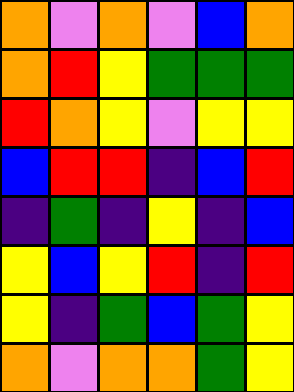[["orange", "violet", "orange", "violet", "blue", "orange"], ["orange", "red", "yellow", "green", "green", "green"], ["red", "orange", "yellow", "violet", "yellow", "yellow"], ["blue", "red", "red", "indigo", "blue", "red"], ["indigo", "green", "indigo", "yellow", "indigo", "blue"], ["yellow", "blue", "yellow", "red", "indigo", "red"], ["yellow", "indigo", "green", "blue", "green", "yellow"], ["orange", "violet", "orange", "orange", "green", "yellow"]]